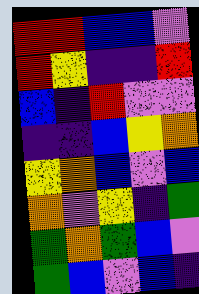[["red", "red", "blue", "blue", "violet"], ["red", "yellow", "indigo", "indigo", "red"], ["blue", "indigo", "red", "violet", "violet"], ["indigo", "indigo", "blue", "yellow", "orange"], ["yellow", "orange", "blue", "violet", "blue"], ["orange", "violet", "yellow", "indigo", "green"], ["green", "orange", "green", "blue", "violet"], ["green", "blue", "violet", "blue", "indigo"]]